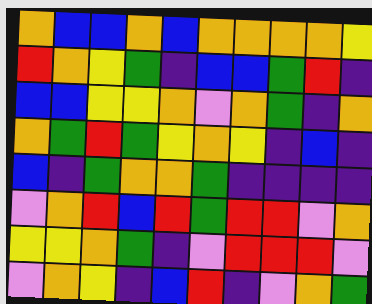[["orange", "blue", "blue", "orange", "blue", "orange", "orange", "orange", "orange", "yellow"], ["red", "orange", "yellow", "green", "indigo", "blue", "blue", "green", "red", "indigo"], ["blue", "blue", "yellow", "yellow", "orange", "violet", "orange", "green", "indigo", "orange"], ["orange", "green", "red", "green", "yellow", "orange", "yellow", "indigo", "blue", "indigo"], ["blue", "indigo", "green", "orange", "orange", "green", "indigo", "indigo", "indigo", "indigo"], ["violet", "orange", "red", "blue", "red", "green", "red", "red", "violet", "orange"], ["yellow", "yellow", "orange", "green", "indigo", "violet", "red", "red", "red", "violet"], ["violet", "orange", "yellow", "indigo", "blue", "red", "indigo", "violet", "orange", "green"]]